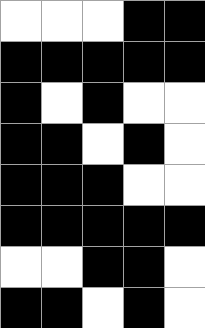[["white", "white", "white", "black", "black"], ["black", "black", "black", "black", "black"], ["black", "white", "black", "white", "white"], ["black", "black", "white", "black", "white"], ["black", "black", "black", "white", "white"], ["black", "black", "black", "black", "black"], ["white", "white", "black", "black", "white"], ["black", "black", "white", "black", "white"]]